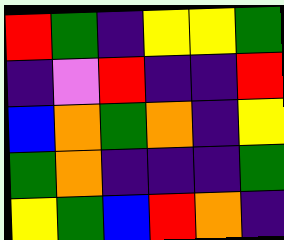[["red", "green", "indigo", "yellow", "yellow", "green"], ["indigo", "violet", "red", "indigo", "indigo", "red"], ["blue", "orange", "green", "orange", "indigo", "yellow"], ["green", "orange", "indigo", "indigo", "indigo", "green"], ["yellow", "green", "blue", "red", "orange", "indigo"]]